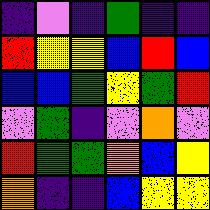[["indigo", "violet", "indigo", "green", "indigo", "indigo"], ["red", "yellow", "yellow", "blue", "red", "blue"], ["blue", "blue", "green", "yellow", "green", "red"], ["violet", "green", "indigo", "violet", "orange", "violet"], ["red", "green", "green", "orange", "blue", "yellow"], ["orange", "indigo", "indigo", "blue", "yellow", "yellow"]]